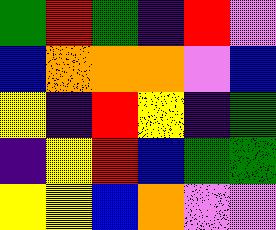[["green", "red", "green", "indigo", "red", "violet"], ["blue", "orange", "orange", "orange", "violet", "blue"], ["yellow", "indigo", "red", "yellow", "indigo", "green"], ["indigo", "yellow", "red", "blue", "green", "green"], ["yellow", "yellow", "blue", "orange", "violet", "violet"]]